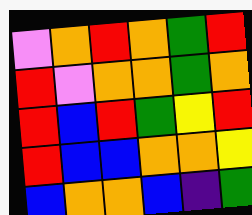[["violet", "orange", "red", "orange", "green", "red"], ["red", "violet", "orange", "orange", "green", "orange"], ["red", "blue", "red", "green", "yellow", "red"], ["red", "blue", "blue", "orange", "orange", "yellow"], ["blue", "orange", "orange", "blue", "indigo", "green"]]